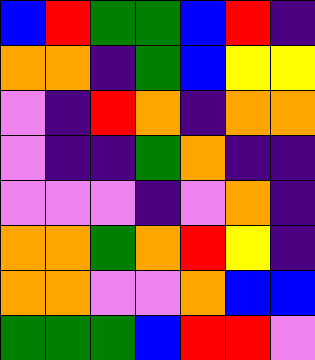[["blue", "red", "green", "green", "blue", "red", "indigo"], ["orange", "orange", "indigo", "green", "blue", "yellow", "yellow"], ["violet", "indigo", "red", "orange", "indigo", "orange", "orange"], ["violet", "indigo", "indigo", "green", "orange", "indigo", "indigo"], ["violet", "violet", "violet", "indigo", "violet", "orange", "indigo"], ["orange", "orange", "green", "orange", "red", "yellow", "indigo"], ["orange", "orange", "violet", "violet", "orange", "blue", "blue"], ["green", "green", "green", "blue", "red", "red", "violet"]]